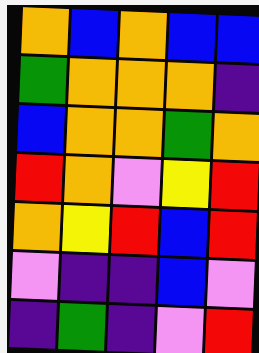[["orange", "blue", "orange", "blue", "blue"], ["green", "orange", "orange", "orange", "indigo"], ["blue", "orange", "orange", "green", "orange"], ["red", "orange", "violet", "yellow", "red"], ["orange", "yellow", "red", "blue", "red"], ["violet", "indigo", "indigo", "blue", "violet"], ["indigo", "green", "indigo", "violet", "red"]]